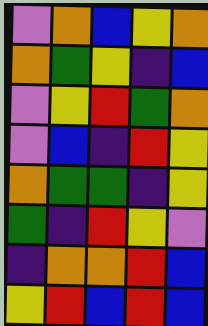[["violet", "orange", "blue", "yellow", "orange"], ["orange", "green", "yellow", "indigo", "blue"], ["violet", "yellow", "red", "green", "orange"], ["violet", "blue", "indigo", "red", "yellow"], ["orange", "green", "green", "indigo", "yellow"], ["green", "indigo", "red", "yellow", "violet"], ["indigo", "orange", "orange", "red", "blue"], ["yellow", "red", "blue", "red", "blue"]]